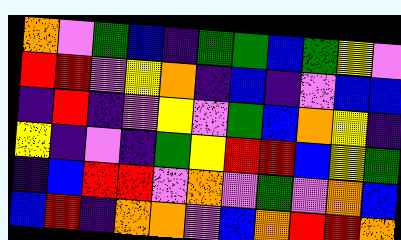[["orange", "violet", "green", "blue", "indigo", "green", "green", "blue", "green", "yellow", "violet"], ["red", "red", "violet", "yellow", "orange", "indigo", "blue", "indigo", "violet", "blue", "blue"], ["indigo", "red", "indigo", "violet", "yellow", "violet", "green", "blue", "orange", "yellow", "indigo"], ["yellow", "indigo", "violet", "indigo", "green", "yellow", "red", "red", "blue", "yellow", "green"], ["indigo", "blue", "red", "red", "violet", "orange", "violet", "green", "violet", "orange", "blue"], ["blue", "red", "indigo", "orange", "orange", "violet", "blue", "orange", "red", "red", "orange"]]